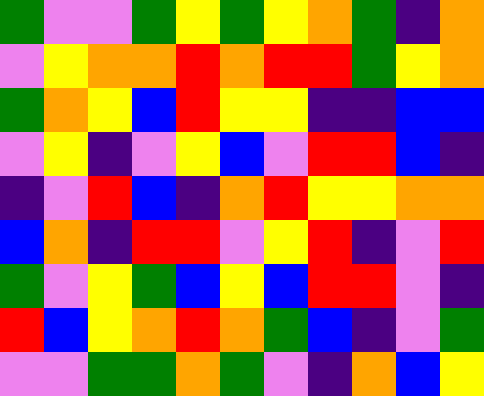[["green", "violet", "violet", "green", "yellow", "green", "yellow", "orange", "green", "indigo", "orange"], ["violet", "yellow", "orange", "orange", "red", "orange", "red", "red", "green", "yellow", "orange"], ["green", "orange", "yellow", "blue", "red", "yellow", "yellow", "indigo", "indigo", "blue", "blue"], ["violet", "yellow", "indigo", "violet", "yellow", "blue", "violet", "red", "red", "blue", "indigo"], ["indigo", "violet", "red", "blue", "indigo", "orange", "red", "yellow", "yellow", "orange", "orange"], ["blue", "orange", "indigo", "red", "red", "violet", "yellow", "red", "indigo", "violet", "red"], ["green", "violet", "yellow", "green", "blue", "yellow", "blue", "red", "red", "violet", "indigo"], ["red", "blue", "yellow", "orange", "red", "orange", "green", "blue", "indigo", "violet", "green"], ["violet", "violet", "green", "green", "orange", "green", "violet", "indigo", "orange", "blue", "yellow"]]